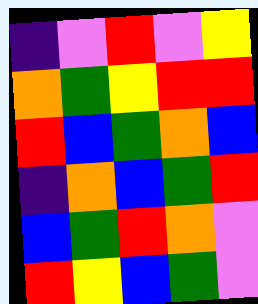[["indigo", "violet", "red", "violet", "yellow"], ["orange", "green", "yellow", "red", "red"], ["red", "blue", "green", "orange", "blue"], ["indigo", "orange", "blue", "green", "red"], ["blue", "green", "red", "orange", "violet"], ["red", "yellow", "blue", "green", "violet"]]